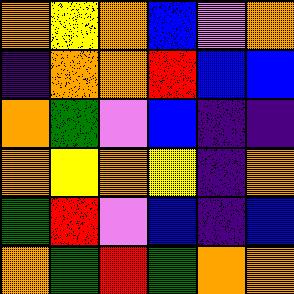[["orange", "yellow", "orange", "blue", "violet", "orange"], ["indigo", "orange", "orange", "red", "blue", "blue"], ["orange", "green", "violet", "blue", "indigo", "indigo"], ["orange", "yellow", "orange", "yellow", "indigo", "orange"], ["green", "red", "violet", "blue", "indigo", "blue"], ["orange", "green", "red", "green", "orange", "orange"]]